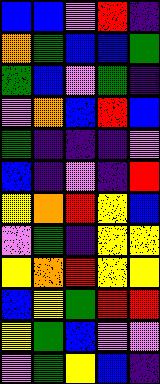[["blue", "blue", "violet", "red", "indigo"], ["orange", "green", "blue", "blue", "green"], ["green", "blue", "violet", "green", "indigo"], ["violet", "orange", "blue", "red", "blue"], ["green", "indigo", "indigo", "indigo", "violet"], ["blue", "indigo", "violet", "indigo", "red"], ["yellow", "orange", "red", "yellow", "blue"], ["violet", "green", "indigo", "yellow", "yellow"], ["yellow", "orange", "red", "yellow", "yellow"], ["blue", "yellow", "green", "red", "red"], ["yellow", "green", "blue", "violet", "violet"], ["violet", "green", "yellow", "blue", "indigo"]]